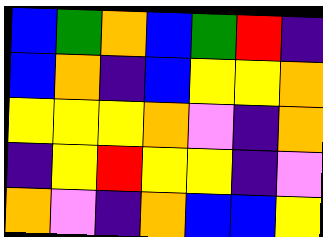[["blue", "green", "orange", "blue", "green", "red", "indigo"], ["blue", "orange", "indigo", "blue", "yellow", "yellow", "orange"], ["yellow", "yellow", "yellow", "orange", "violet", "indigo", "orange"], ["indigo", "yellow", "red", "yellow", "yellow", "indigo", "violet"], ["orange", "violet", "indigo", "orange", "blue", "blue", "yellow"]]